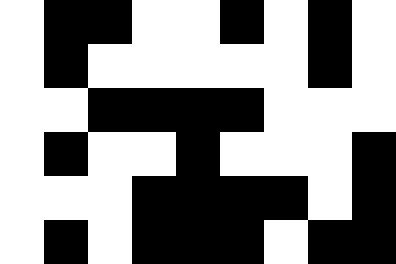[["white", "black", "black", "white", "white", "black", "white", "black", "white"], ["white", "black", "white", "white", "white", "white", "white", "black", "white"], ["white", "white", "black", "black", "black", "black", "white", "white", "white"], ["white", "black", "white", "white", "black", "white", "white", "white", "black"], ["white", "white", "white", "black", "black", "black", "black", "white", "black"], ["white", "black", "white", "black", "black", "black", "white", "black", "black"]]